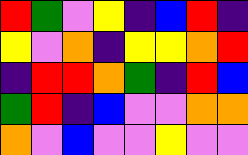[["red", "green", "violet", "yellow", "indigo", "blue", "red", "indigo"], ["yellow", "violet", "orange", "indigo", "yellow", "yellow", "orange", "red"], ["indigo", "red", "red", "orange", "green", "indigo", "red", "blue"], ["green", "red", "indigo", "blue", "violet", "violet", "orange", "orange"], ["orange", "violet", "blue", "violet", "violet", "yellow", "violet", "violet"]]